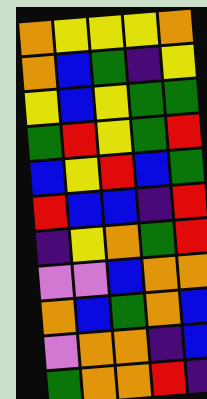[["orange", "yellow", "yellow", "yellow", "orange"], ["orange", "blue", "green", "indigo", "yellow"], ["yellow", "blue", "yellow", "green", "green"], ["green", "red", "yellow", "green", "red"], ["blue", "yellow", "red", "blue", "green"], ["red", "blue", "blue", "indigo", "red"], ["indigo", "yellow", "orange", "green", "red"], ["violet", "violet", "blue", "orange", "orange"], ["orange", "blue", "green", "orange", "blue"], ["violet", "orange", "orange", "indigo", "blue"], ["green", "orange", "orange", "red", "indigo"]]